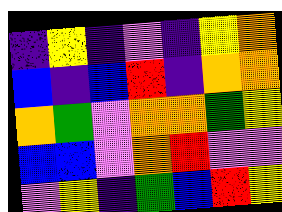[["indigo", "yellow", "indigo", "violet", "indigo", "yellow", "orange"], ["blue", "indigo", "blue", "red", "indigo", "orange", "orange"], ["orange", "green", "violet", "orange", "orange", "green", "yellow"], ["blue", "blue", "violet", "orange", "red", "violet", "violet"], ["violet", "yellow", "indigo", "green", "blue", "red", "yellow"]]